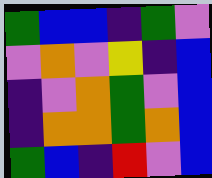[["green", "blue", "blue", "indigo", "green", "violet"], ["violet", "orange", "violet", "yellow", "indigo", "blue"], ["indigo", "violet", "orange", "green", "violet", "blue"], ["indigo", "orange", "orange", "green", "orange", "blue"], ["green", "blue", "indigo", "red", "violet", "blue"]]